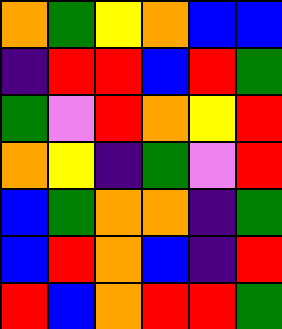[["orange", "green", "yellow", "orange", "blue", "blue"], ["indigo", "red", "red", "blue", "red", "green"], ["green", "violet", "red", "orange", "yellow", "red"], ["orange", "yellow", "indigo", "green", "violet", "red"], ["blue", "green", "orange", "orange", "indigo", "green"], ["blue", "red", "orange", "blue", "indigo", "red"], ["red", "blue", "orange", "red", "red", "green"]]